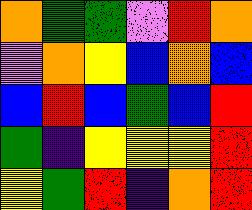[["orange", "green", "green", "violet", "red", "orange"], ["violet", "orange", "yellow", "blue", "orange", "blue"], ["blue", "red", "blue", "green", "blue", "red"], ["green", "indigo", "yellow", "yellow", "yellow", "red"], ["yellow", "green", "red", "indigo", "orange", "red"]]